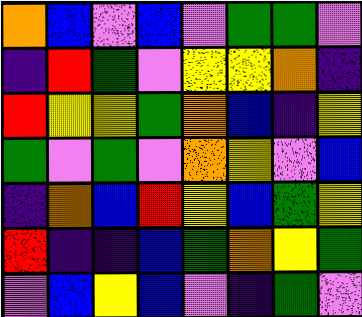[["orange", "blue", "violet", "blue", "violet", "green", "green", "violet"], ["indigo", "red", "green", "violet", "yellow", "yellow", "orange", "indigo"], ["red", "yellow", "yellow", "green", "orange", "blue", "indigo", "yellow"], ["green", "violet", "green", "violet", "orange", "yellow", "violet", "blue"], ["indigo", "orange", "blue", "red", "yellow", "blue", "green", "yellow"], ["red", "indigo", "indigo", "blue", "green", "orange", "yellow", "green"], ["violet", "blue", "yellow", "blue", "violet", "indigo", "green", "violet"]]